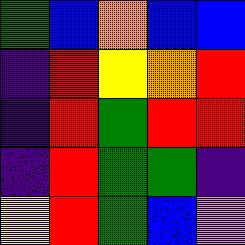[["green", "blue", "orange", "blue", "blue"], ["indigo", "red", "yellow", "orange", "red"], ["indigo", "red", "green", "red", "red"], ["indigo", "red", "green", "green", "indigo"], ["yellow", "red", "green", "blue", "violet"]]